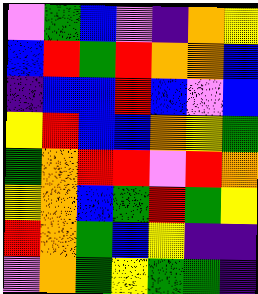[["violet", "green", "blue", "violet", "indigo", "orange", "yellow"], ["blue", "red", "green", "red", "orange", "orange", "blue"], ["indigo", "blue", "blue", "red", "blue", "violet", "blue"], ["yellow", "red", "blue", "blue", "orange", "yellow", "green"], ["green", "orange", "red", "red", "violet", "red", "orange"], ["yellow", "orange", "blue", "green", "red", "green", "yellow"], ["red", "orange", "green", "blue", "yellow", "indigo", "indigo"], ["violet", "orange", "green", "yellow", "green", "green", "indigo"]]